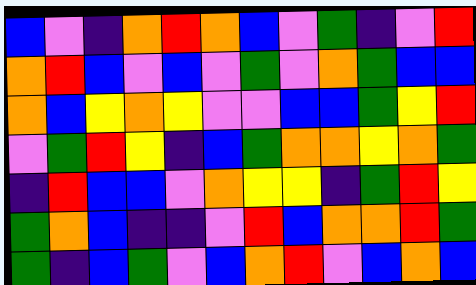[["blue", "violet", "indigo", "orange", "red", "orange", "blue", "violet", "green", "indigo", "violet", "red"], ["orange", "red", "blue", "violet", "blue", "violet", "green", "violet", "orange", "green", "blue", "blue"], ["orange", "blue", "yellow", "orange", "yellow", "violet", "violet", "blue", "blue", "green", "yellow", "red"], ["violet", "green", "red", "yellow", "indigo", "blue", "green", "orange", "orange", "yellow", "orange", "green"], ["indigo", "red", "blue", "blue", "violet", "orange", "yellow", "yellow", "indigo", "green", "red", "yellow"], ["green", "orange", "blue", "indigo", "indigo", "violet", "red", "blue", "orange", "orange", "red", "green"], ["green", "indigo", "blue", "green", "violet", "blue", "orange", "red", "violet", "blue", "orange", "blue"]]